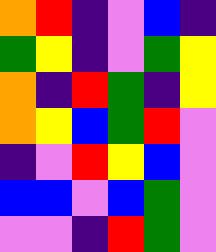[["orange", "red", "indigo", "violet", "blue", "indigo"], ["green", "yellow", "indigo", "violet", "green", "yellow"], ["orange", "indigo", "red", "green", "indigo", "yellow"], ["orange", "yellow", "blue", "green", "red", "violet"], ["indigo", "violet", "red", "yellow", "blue", "violet"], ["blue", "blue", "violet", "blue", "green", "violet"], ["violet", "violet", "indigo", "red", "green", "violet"]]